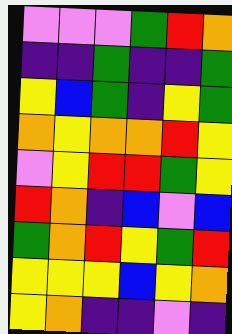[["violet", "violet", "violet", "green", "red", "orange"], ["indigo", "indigo", "green", "indigo", "indigo", "green"], ["yellow", "blue", "green", "indigo", "yellow", "green"], ["orange", "yellow", "orange", "orange", "red", "yellow"], ["violet", "yellow", "red", "red", "green", "yellow"], ["red", "orange", "indigo", "blue", "violet", "blue"], ["green", "orange", "red", "yellow", "green", "red"], ["yellow", "yellow", "yellow", "blue", "yellow", "orange"], ["yellow", "orange", "indigo", "indigo", "violet", "indigo"]]